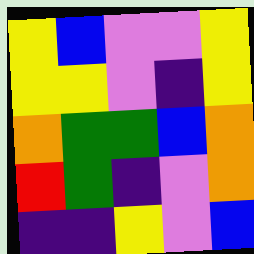[["yellow", "blue", "violet", "violet", "yellow"], ["yellow", "yellow", "violet", "indigo", "yellow"], ["orange", "green", "green", "blue", "orange"], ["red", "green", "indigo", "violet", "orange"], ["indigo", "indigo", "yellow", "violet", "blue"]]